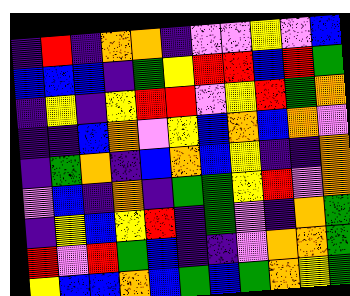[["indigo", "red", "indigo", "orange", "orange", "indigo", "violet", "violet", "yellow", "violet", "blue"], ["blue", "blue", "blue", "indigo", "green", "yellow", "red", "red", "blue", "red", "green"], ["indigo", "yellow", "indigo", "yellow", "red", "red", "violet", "yellow", "red", "green", "orange"], ["indigo", "indigo", "blue", "orange", "violet", "yellow", "blue", "orange", "blue", "orange", "violet"], ["indigo", "green", "orange", "indigo", "blue", "orange", "blue", "yellow", "indigo", "indigo", "orange"], ["violet", "blue", "indigo", "orange", "indigo", "green", "green", "yellow", "red", "violet", "orange"], ["indigo", "yellow", "blue", "yellow", "red", "indigo", "green", "violet", "indigo", "orange", "green"], ["red", "violet", "red", "green", "blue", "indigo", "indigo", "violet", "orange", "orange", "green"], ["yellow", "blue", "blue", "orange", "blue", "green", "blue", "green", "orange", "yellow", "green"]]